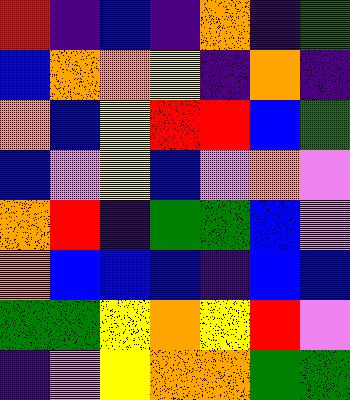[["red", "indigo", "blue", "indigo", "orange", "indigo", "green"], ["blue", "orange", "orange", "yellow", "indigo", "orange", "indigo"], ["orange", "blue", "yellow", "red", "red", "blue", "green"], ["blue", "violet", "yellow", "blue", "violet", "orange", "violet"], ["orange", "red", "indigo", "green", "green", "blue", "violet"], ["orange", "blue", "blue", "blue", "indigo", "blue", "blue"], ["green", "green", "yellow", "orange", "yellow", "red", "violet"], ["indigo", "violet", "yellow", "orange", "orange", "green", "green"]]